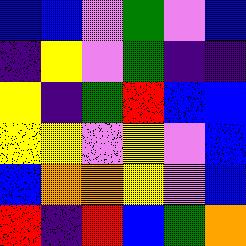[["blue", "blue", "violet", "green", "violet", "blue"], ["indigo", "yellow", "violet", "green", "indigo", "indigo"], ["yellow", "indigo", "green", "red", "blue", "blue"], ["yellow", "yellow", "violet", "yellow", "violet", "blue"], ["blue", "orange", "orange", "yellow", "violet", "blue"], ["red", "indigo", "red", "blue", "green", "orange"]]